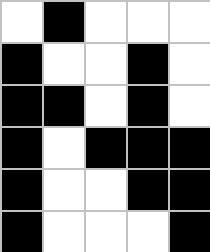[["white", "black", "white", "white", "white"], ["black", "white", "white", "black", "white"], ["black", "black", "white", "black", "white"], ["black", "white", "black", "black", "black"], ["black", "white", "white", "black", "black"], ["black", "white", "white", "white", "black"]]